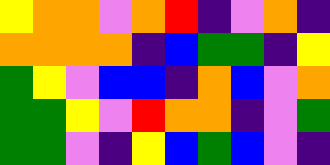[["yellow", "orange", "orange", "violet", "orange", "red", "indigo", "violet", "orange", "indigo"], ["orange", "orange", "orange", "orange", "indigo", "blue", "green", "green", "indigo", "yellow"], ["green", "yellow", "violet", "blue", "blue", "indigo", "orange", "blue", "violet", "orange"], ["green", "green", "yellow", "violet", "red", "orange", "orange", "indigo", "violet", "green"], ["green", "green", "violet", "indigo", "yellow", "blue", "green", "blue", "violet", "indigo"]]